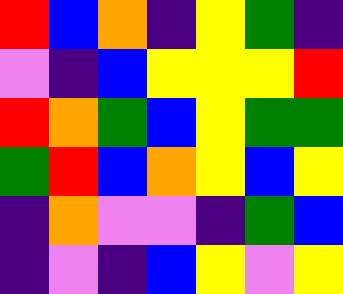[["red", "blue", "orange", "indigo", "yellow", "green", "indigo"], ["violet", "indigo", "blue", "yellow", "yellow", "yellow", "red"], ["red", "orange", "green", "blue", "yellow", "green", "green"], ["green", "red", "blue", "orange", "yellow", "blue", "yellow"], ["indigo", "orange", "violet", "violet", "indigo", "green", "blue"], ["indigo", "violet", "indigo", "blue", "yellow", "violet", "yellow"]]